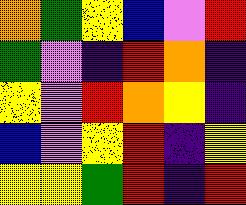[["orange", "green", "yellow", "blue", "violet", "red"], ["green", "violet", "indigo", "red", "orange", "indigo"], ["yellow", "violet", "red", "orange", "yellow", "indigo"], ["blue", "violet", "yellow", "red", "indigo", "yellow"], ["yellow", "yellow", "green", "red", "indigo", "red"]]